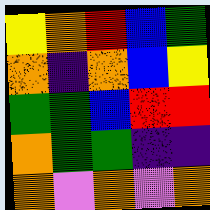[["yellow", "orange", "red", "blue", "green"], ["orange", "indigo", "orange", "blue", "yellow"], ["green", "green", "blue", "red", "red"], ["orange", "green", "green", "indigo", "indigo"], ["orange", "violet", "orange", "violet", "orange"]]